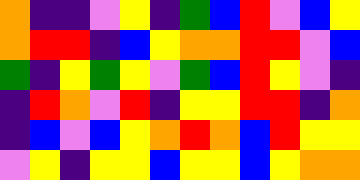[["orange", "indigo", "indigo", "violet", "yellow", "indigo", "green", "blue", "red", "violet", "blue", "yellow"], ["orange", "red", "red", "indigo", "blue", "yellow", "orange", "orange", "red", "red", "violet", "blue"], ["green", "indigo", "yellow", "green", "yellow", "violet", "green", "blue", "red", "yellow", "violet", "indigo"], ["indigo", "red", "orange", "violet", "red", "indigo", "yellow", "yellow", "red", "red", "indigo", "orange"], ["indigo", "blue", "violet", "blue", "yellow", "orange", "red", "orange", "blue", "red", "yellow", "yellow"], ["violet", "yellow", "indigo", "yellow", "yellow", "blue", "yellow", "yellow", "blue", "yellow", "orange", "orange"]]